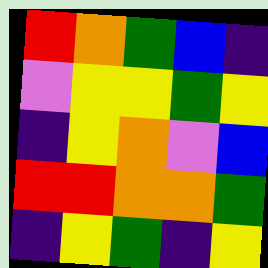[["red", "orange", "green", "blue", "indigo"], ["violet", "yellow", "yellow", "green", "yellow"], ["indigo", "yellow", "orange", "violet", "blue"], ["red", "red", "orange", "orange", "green"], ["indigo", "yellow", "green", "indigo", "yellow"]]